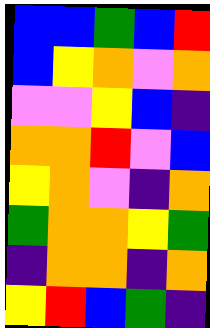[["blue", "blue", "green", "blue", "red"], ["blue", "yellow", "orange", "violet", "orange"], ["violet", "violet", "yellow", "blue", "indigo"], ["orange", "orange", "red", "violet", "blue"], ["yellow", "orange", "violet", "indigo", "orange"], ["green", "orange", "orange", "yellow", "green"], ["indigo", "orange", "orange", "indigo", "orange"], ["yellow", "red", "blue", "green", "indigo"]]